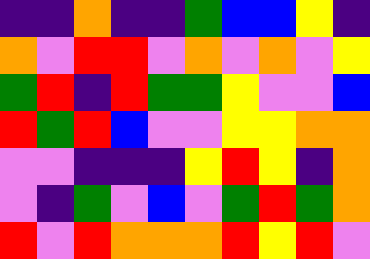[["indigo", "indigo", "orange", "indigo", "indigo", "green", "blue", "blue", "yellow", "indigo"], ["orange", "violet", "red", "red", "violet", "orange", "violet", "orange", "violet", "yellow"], ["green", "red", "indigo", "red", "green", "green", "yellow", "violet", "violet", "blue"], ["red", "green", "red", "blue", "violet", "violet", "yellow", "yellow", "orange", "orange"], ["violet", "violet", "indigo", "indigo", "indigo", "yellow", "red", "yellow", "indigo", "orange"], ["violet", "indigo", "green", "violet", "blue", "violet", "green", "red", "green", "orange"], ["red", "violet", "red", "orange", "orange", "orange", "red", "yellow", "red", "violet"]]